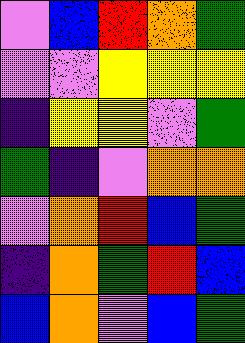[["violet", "blue", "red", "orange", "green"], ["violet", "violet", "yellow", "yellow", "yellow"], ["indigo", "yellow", "yellow", "violet", "green"], ["green", "indigo", "violet", "orange", "orange"], ["violet", "orange", "red", "blue", "green"], ["indigo", "orange", "green", "red", "blue"], ["blue", "orange", "violet", "blue", "green"]]